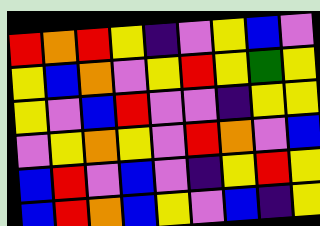[["red", "orange", "red", "yellow", "indigo", "violet", "yellow", "blue", "violet"], ["yellow", "blue", "orange", "violet", "yellow", "red", "yellow", "green", "yellow"], ["yellow", "violet", "blue", "red", "violet", "violet", "indigo", "yellow", "yellow"], ["violet", "yellow", "orange", "yellow", "violet", "red", "orange", "violet", "blue"], ["blue", "red", "violet", "blue", "violet", "indigo", "yellow", "red", "yellow"], ["blue", "red", "orange", "blue", "yellow", "violet", "blue", "indigo", "yellow"]]